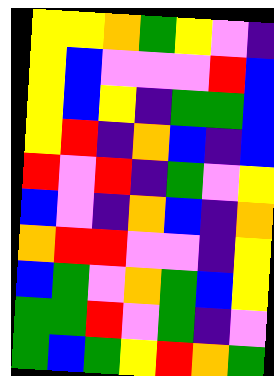[["yellow", "yellow", "orange", "green", "yellow", "violet", "indigo"], ["yellow", "blue", "violet", "violet", "violet", "red", "blue"], ["yellow", "blue", "yellow", "indigo", "green", "green", "blue"], ["yellow", "red", "indigo", "orange", "blue", "indigo", "blue"], ["red", "violet", "red", "indigo", "green", "violet", "yellow"], ["blue", "violet", "indigo", "orange", "blue", "indigo", "orange"], ["orange", "red", "red", "violet", "violet", "indigo", "yellow"], ["blue", "green", "violet", "orange", "green", "blue", "yellow"], ["green", "green", "red", "violet", "green", "indigo", "violet"], ["green", "blue", "green", "yellow", "red", "orange", "green"]]